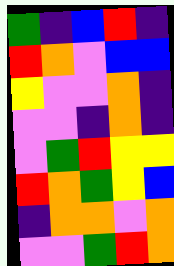[["green", "indigo", "blue", "red", "indigo"], ["red", "orange", "violet", "blue", "blue"], ["yellow", "violet", "violet", "orange", "indigo"], ["violet", "violet", "indigo", "orange", "indigo"], ["violet", "green", "red", "yellow", "yellow"], ["red", "orange", "green", "yellow", "blue"], ["indigo", "orange", "orange", "violet", "orange"], ["violet", "violet", "green", "red", "orange"]]